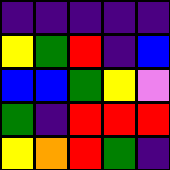[["indigo", "indigo", "indigo", "indigo", "indigo"], ["yellow", "green", "red", "indigo", "blue"], ["blue", "blue", "green", "yellow", "violet"], ["green", "indigo", "red", "red", "red"], ["yellow", "orange", "red", "green", "indigo"]]